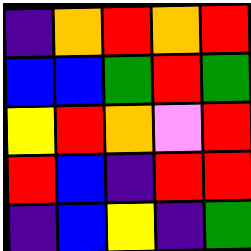[["indigo", "orange", "red", "orange", "red"], ["blue", "blue", "green", "red", "green"], ["yellow", "red", "orange", "violet", "red"], ["red", "blue", "indigo", "red", "red"], ["indigo", "blue", "yellow", "indigo", "green"]]